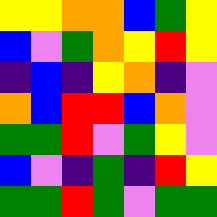[["yellow", "yellow", "orange", "orange", "blue", "green", "yellow"], ["blue", "violet", "green", "orange", "yellow", "red", "yellow"], ["indigo", "blue", "indigo", "yellow", "orange", "indigo", "violet"], ["orange", "blue", "red", "red", "blue", "orange", "violet"], ["green", "green", "red", "violet", "green", "yellow", "violet"], ["blue", "violet", "indigo", "green", "indigo", "red", "yellow"], ["green", "green", "red", "green", "violet", "green", "green"]]